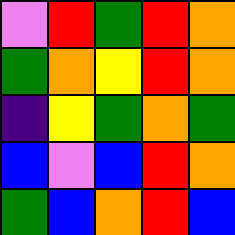[["violet", "red", "green", "red", "orange"], ["green", "orange", "yellow", "red", "orange"], ["indigo", "yellow", "green", "orange", "green"], ["blue", "violet", "blue", "red", "orange"], ["green", "blue", "orange", "red", "blue"]]